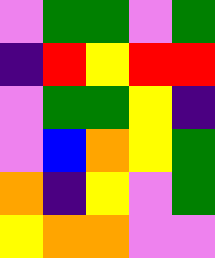[["violet", "green", "green", "violet", "green"], ["indigo", "red", "yellow", "red", "red"], ["violet", "green", "green", "yellow", "indigo"], ["violet", "blue", "orange", "yellow", "green"], ["orange", "indigo", "yellow", "violet", "green"], ["yellow", "orange", "orange", "violet", "violet"]]